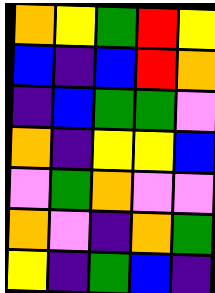[["orange", "yellow", "green", "red", "yellow"], ["blue", "indigo", "blue", "red", "orange"], ["indigo", "blue", "green", "green", "violet"], ["orange", "indigo", "yellow", "yellow", "blue"], ["violet", "green", "orange", "violet", "violet"], ["orange", "violet", "indigo", "orange", "green"], ["yellow", "indigo", "green", "blue", "indigo"]]